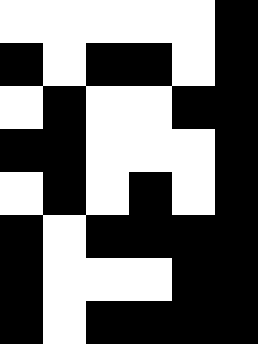[["white", "white", "white", "white", "white", "black"], ["black", "white", "black", "black", "white", "black"], ["white", "black", "white", "white", "black", "black"], ["black", "black", "white", "white", "white", "black"], ["white", "black", "white", "black", "white", "black"], ["black", "white", "black", "black", "black", "black"], ["black", "white", "white", "white", "black", "black"], ["black", "white", "black", "black", "black", "black"]]